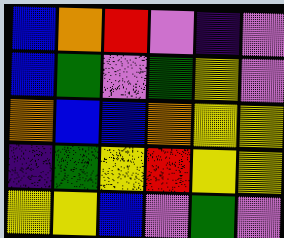[["blue", "orange", "red", "violet", "indigo", "violet"], ["blue", "green", "violet", "green", "yellow", "violet"], ["orange", "blue", "blue", "orange", "yellow", "yellow"], ["indigo", "green", "yellow", "red", "yellow", "yellow"], ["yellow", "yellow", "blue", "violet", "green", "violet"]]